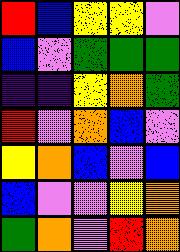[["red", "blue", "yellow", "yellow", "violet"], ["blue", "violet", "green", "green", "green"], ["indigo", "indigo", "yellow", "orange", "green"], ["red", "violet", "orange", "blue", "violet"], ["yellow", "orange", "blue", "violet", "blue"], ["blue", "violet", "violet", "yellow", "orange"], ["green", "orange", "violet", "red", "orange"]]